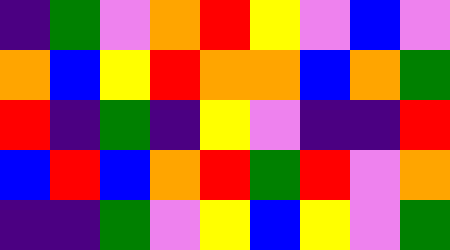[["indigo", "green", "violet", "orange", "red", "yellow", "violet", "blue", "violet"], ["orange", "blue", "yellow", "red", "orange", "orange", "blue", "orange", "green"], ["red", "indigo", "green", "indigo", "yellow", "violet", "indigo", "indigo", "red"], ["blue", "red", "blue", "orange", "red", "green", "red", "violet", "orange"], ["indigo", "indigo", "green", "violet", "yellow", "blue", "yellow", "violet", "green"]]